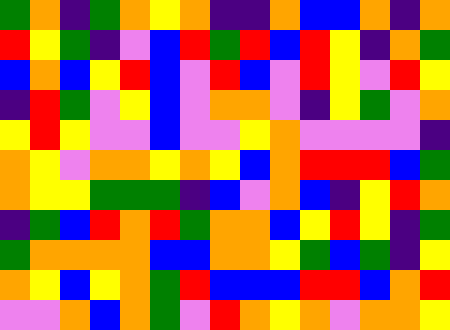[["green", "orange", "indigo", "green", "orange", "yellow", "orange", "indigo", "indigo", "orange", "blue", "blue", "orange", "indigo", "orange"], ["red", "yellow", "green", "indigo", "violet", "blue", "red", "green", "red", "blue", "red", "yellow", "indigo", "orange", "green"], ["blue", "orange", "blue", "yellow", "red", "blue", "violet", "red", "blue", "violet", "red", "yellow", "violet", "red", "yellow"], ["indigo", "red", "green", "violet", "yellow", "blue", "violet", "orange", "orange", "violet", "indigo", "yellow", "green", "violet", "orange"], ["yellow", "red", "yellow", "violet", "violet", "blue", "violet", "violet", "yellow", "orange", "violet", "violet", "violet", "violet", "indigo"], ["orange", "yellow", "violet", "orange", "orange", "yellow", "orange", "yellow", "blue", "orange", "red", "red", "red", "blue", "green"], ["orange", "yellow", "yellow", "green", "green", "green", "indigo", "blue", "violet", "orange", "blue", "indigo", "yellow", "red", "orange"], ["indigo", "green", "blue", "red", "orange", "red", "green", "orange", "orange", "blue", "yellow", "red", "yellow", "indigo", "green"], ["green", "orange", "orange", "orange", "orange", "blue", "blue", "orange", "orange", "yellow", "green", "blue", "green", "indigo", "yellow"], ["orange", "yellow", "blue", "yellow", "orange", "green", "red", "blue", "blue", "blue", "red", "red", "blue", "orange", "red"], ["violet", "violet", "orange", "blue", "orange", "green", "violet", "red", "orange", "yellow", "orange", "violet", "orange", "orange", "yellow"]]